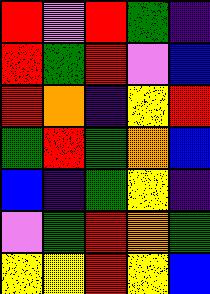[["red", "violet", "red", "green", "indigo"], ["red", "green", "red", "violet", "blue"], ["red", "orange", "indigo", "yellow", "red"], ["green", "red", "green", "orange", "blue"], ["blue", "indigo", "green", "yellow", "indigo"], ["violet", "green", "red", "orange", "green"], ["yellow", "yellow", "red", "yellow", "blue"]]